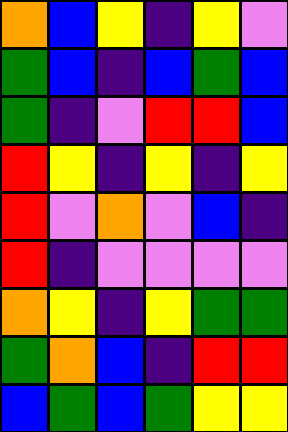[["orange", "blue", "yellow", "indigo", "yellow", "violet"], ["green", "blue", "indigo", "blue", "green", "blue"], ["green", "indigo", "violet", "red", "red", "blue"], ["red", "yellow", "indigo", "yellow", "indigo", "yellow"], ["red", "violet", "orange", "violet", "blue", "indigo"], ["red", "indigo", "violet", "violet", "violet", "violet"], ["orange", "yellow", "indigo", "yellow", "green", "green"], ["green", "orange", "blue", "indigo", "red", "red"], ["blue", "green", "blue", "green", "yellow", "yellow"]]